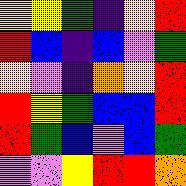[["yellow", "yellow", "green", "indigo", "yellow", "red"], ["red", "blue", "indigo", "blue", "violet", "green"], ["yellow", "violet", "indigo", "orange", "yellow", "red"], ["red", "yellow", "green", "blue", "blue", "red"], ["red", "green", "blue", "violet", "blue", "green"], ["violet", "violet", "yellow", "red", "red", "orange"]]